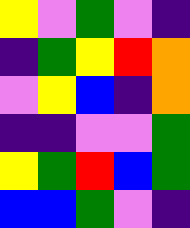[["yellow", "violet", "green", "violet", "indigo"], ["indigo", "green", "yellow", "red", "orange"], ["violet", "yellow", "blue", "indigo", "orange"], ["indigo", "indigo", "violet", "violet", "green"], ["yellow", "green", "red", "blue", "green"], ["blue", "blue", "green", "violet", "indigo"]]